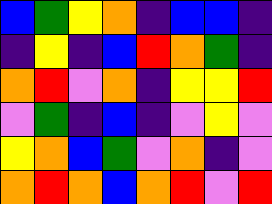[["blue", "green", "yellow", "orange", "indigo", "blue", "blue", "indigo"], ["indigo", "yellow", "indigo", "blue", "red", "orange", "green", "indigo"], ["orange", "red", "violet", "orange", "indigo", "yellow", "yellow", "red"], ["violet", "green", "indigo", "blue", "indigo", "violet", "yellow", "violet"], ["yellow", "orange", "blue", "green", "violet", "orange", "indigo", "violet"], ["orange", "red", "orange", "blue", "orange", "red", "violet", "red"]]